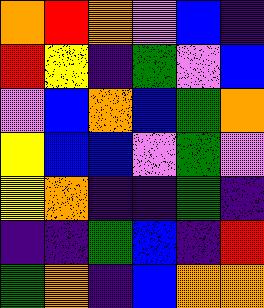[["orange", "red", "orange", "violet", "blue", "indigo"], ["red", "yellow", "indigo", "green", "violet", "blue"], ["violet", "blue", "orange", "blue", "green", "orange"], ["yellow", "blue", "blue", "violet", "green", "violet"], ["yellow", "orange", "indigo", "indigo", "green", "indigo"], ["indigo", "indigo", "green", "blue", "indigo", "red"], ["green", "orange", "indigo", "blue", "orange", "orange"]]